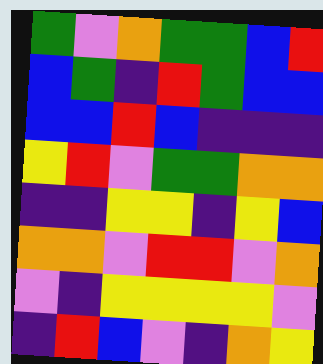[["green", "violet", "orange", "green", "green", "blue", "red"], ["blue", "green", "indigo", "red", "green", "blue", "blue"], ["blue", "blue", "red", "blue", "indigo", "indigo", "indigo"], ["yellow", "red", "violet", "green", "green", "orange", "orange"], ["indigo", "indigo", "yellow", "yellow", "indigo", "yellow", "blue"], ["orange", "orange", "violet", "red", "red", "violet", "orange"], ["violet", "indigo", "yellow", "yellow", "yellow", "yellow", "violet"], ["indigo", "red", "blue", "violet", "indigo", "orange", "yellow"]]